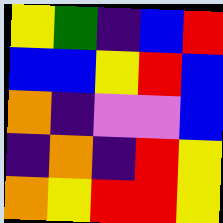[["yellow", "green", "indigo", "blue", "red"], ["blue", "blue", "yellow", "red", "blue"], ["orange", "indigo", "violet", "violet", "blue"], ["indigo", "orange", "indigo", "red", "yellow"], ["orange", "yellow", "red", "red", "yellow"]]